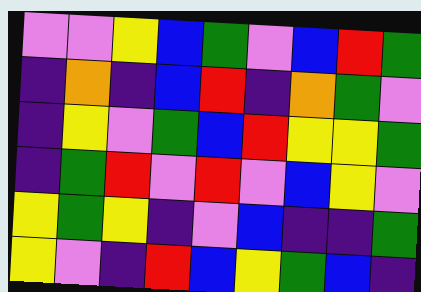[["violet", "violet", "yellow", "blue", "green", "violet", "blue", "red", "green"], ["indigo", "orange", "indigo", "blue", "red", "indigo", "orange", "green", "violet"], ["indigo", "yellow", "violet", "green", "blue", "red", "yellow", "yellow", "green"], ["indigo", "green", "red", "violet", "red", "violet", "blue", "yellow", "violet"], ["yellow", "green", "yellow", "indigo", "violet", "blue", "indigo", "indigo", "green"], ["yellow", "violet", "indigo", "red", "blue", "yellow", "green", "blue", "indigo"]]